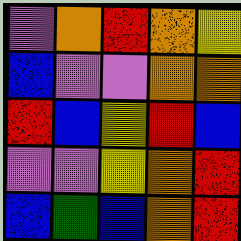[["violet", "orange", "red", "orange", "yellow"], ["blue", "violet", "violet", "orange", "orange"], ["red", "blue", "yellow", "red", "blue"], ["violet", "violet", "yellow", "orange", "red"], ["blue", "green", "blue", "orange", "red"]]